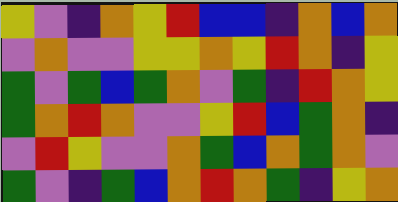[["yellow", "violet", "indigo", "orange", "yellow", "red", "blue", "blue", "indigo", "orange", "blue", "orange"], ["violet", "orange", "violet", "violet", "yellow", "yellow", "orange", "yellow", "red", "orange", "indigo", "yellow"], ["green", "violet", "green", "blue", "green", "orange", "violet", "green", "indigo", "red", "orange", "yellow"], ["green", "orange", "red", "orange", "violet", "violet", "yellow", "red", "blue", "green", "orange", "indigo"], ["violet", "red", "yellow", "violet", "violet", "orange", "green", "blue", "orange", "green", "orange", "violet"], ["green", "violet", "indigo", "green", "blue", "orange", "red", "orange", "green", "indigo", "yellow", "orange"]]